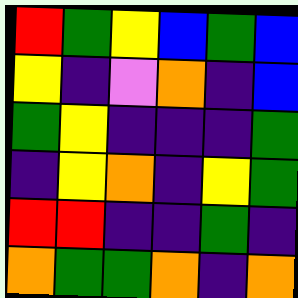[["red", "green", "yellow", "blue", "green", "blue"], ["yellow", "indigo", "violet", "orange", "indigo", "blue"], ["green", "yellow", "indigo", "indigo", "indigo", "green"], ["indigo", "yellow", "orange", "indigo", "yellow", "green"], ["red", "red", "indigo", "indigo", "green", "indigo"], ["orange", "green", "green", "orange", "indigo", "orange"]]